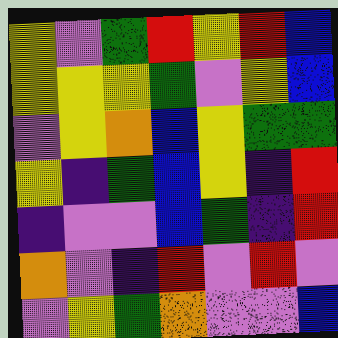[["yellow", "violet", "green", "red", "yellow", "red", "blue"], ["yellow", "yellow", "yellow", "green", "violet", "yellow", "blue"], ["violet", "yellow", "orange", "blue", "yellow", "green", "green"], ["yellow", "indigo", "green", "blue", "yellow", "indigo", "red"], ["indigo", "violet", "violet", "blue", "green", "indigo", "red"], ["orange", "violet", "indigo", "red", "violet", "red", "violet"], ["violet", "yellow", "green", "orange", "violet", "violet", "blue"]]